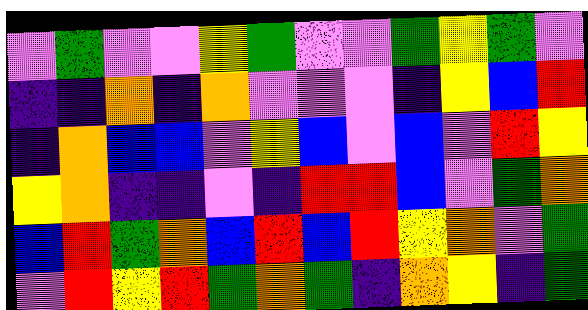[["violet", "green", "violet", "violet", "yellow", "green", "violet", "violet", "green", "yellow", "green", "violet"], ["indigo", "indigo", "orange", "indigo", "orange", "violet", "violet", "violet", "indigo", "yellow", "blue", "red"], ["indigo", "orange", "blue", "blue", "violet", "yellow", "blue", "violet", "blue", "violet", "red", "yellow"], ["yellow", "orange", "indigo", "indigo", "violet", "indigo", "red", "red", "blue", "violet", "green", "orange"], ["blue", "red", "green", "orange", "blue", "red", "blue", "red", "yellow", "orange", "violet", "green"], ["violet", "red", "yellow", "red", "green", "orange", "green", "indigo", "orange", "yellow", "indigo", "green"]]